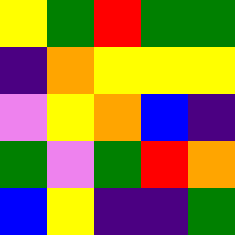[["yellow", "green", "red", "green", "green"], ["indigo", "orange", "yellow", "yellow", "yellow"], ["violet", "yellow", "orange", "blue", "indigo"], ["green", "violet", "green", "red", "orange"], ["blue", "yellow", "indigo", "indigo", "green"]]